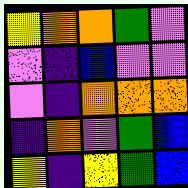[["yellow", "orange", "orange", "green", "violet"], ["violet", "indigo", "blue", "violet", "violet"], ["violet", "indigo", "orange", "orange", "orange"], ["indigo", "orange", "violet", "green", "blue"], ["yellow", "indigo", "yellow", "green", "blue"]]